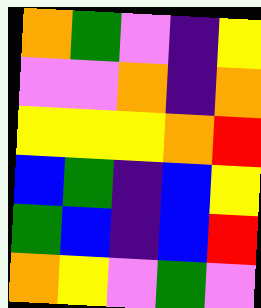[["orange", "green", "violet", "indigo", "yellow"], ["violet", "violet", "orange", "indigo", "orange"], ["yellow", "yellow", "yellow", "orange", "red"], ["blue", "green", "indigo", "blue", "yellow"], ["green", "blue", "indigo", "blue", "red"], ["orange", "yellow", "violet", "green", "violet"]]